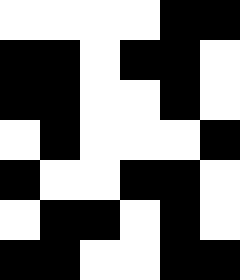[["white", "white", "white", "white", "black", "black"], ["black", "black", "white", "black", "black", "white"], ["black", "black", "white", "white", "black", "white"], ["white", "black", "white", "white", "white", "black"], ["black", "white", "white", "black", "black", "white"], ["white", "black", "black", "white", "black", "white"], ["black", "black", "white", "white", "black", "black"]]